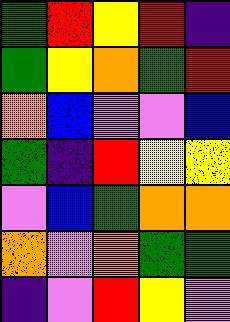[["green", "red", "yellow", "red", "indigo"], ["green", "yellow", "orange", "green", "red"], ["orange", "blue", "violet", "violet", "blue"], ["green", "indigo", "red", "yellow", "yellow"], ["violet", "blue", "green", "orange", "orange"], ["orange", "violet", "orange", "green", "green"], ["indigo", "violet", "red", "yellow", "violet"]]